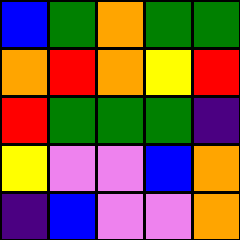[["blue", "green", "orange", "green", "green"], ["orange", "red", "orange", "yellow", "red"], ["red", "green", "green", "green", "indigo"], ["yellow", "violet", "violet", "blue", "orange"], ["indigo", "blue", "violet", "violet", "orange"]]